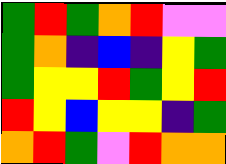[["green", "red", "green", "orange", "red", "violet", "violet"], ["green", "orange", "indigo", "blue", "indigo", "yellow", "green"], ["green", "yellow", "yellow", "red", "green", "yellow", "red"], ["red", "yellow", "blue", "yellow", "yellow", "indigo", "green"], ["orange", "red", "green", "violet", "red", "orange", "orange"]]